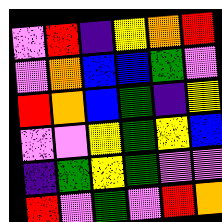[["violet", "red", "indigo", "yellow", "orange", "red"], ["violet", "orange", "blue", "blue", "green", "violet"], ["red", "orange", "blue", "green", "indigo", "yellow"], ["violet", "violet", "yellow", "green", "yellow", "blue"], ["indigo", "green", "yellow", "green", "violet", "violet"], ["red", "violet", "green", "violet", "red", "orange"]]